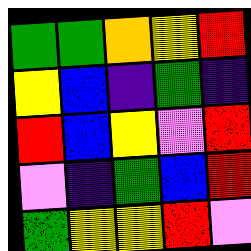[["green", "green", "orange", "yellow", "red"], ["yellow", "blue", "indigo", "green", "indigo"], ["red", "blue", "yellow", "violet", "red"], ["violet", "indigo", "green", "blue", "red"], ["green", "yellow", "yellow", "red", "violet"]]